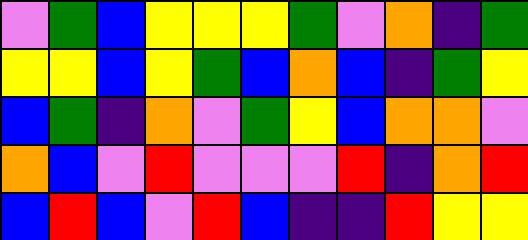[["violet", "green", "blue", "yellow", "yellow", "yellow", "green", "violet", "orange", "indigo", "green"], ["yellow", "yellow", "blue", "yellow", "green", "blue", "orange", "blue", "indigo", "green", "yellow"], ["blue", "green", "indigo", "orange", "violet", "green", "yellow", "blue", "orange", "orange", "violet"], ["orange", "blue", "violet", "red", "violet", "violet", "violet", "red", "indigo", "orange", "red"], ["blue", "red", "blue", "violet", "red", "blue", "indigo", "indigo", "red", "yellow", "yellow"]]